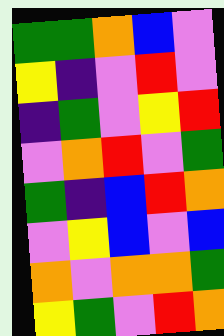[["green", "green", "orange", "blue", "violet"], ["yellow", "indigo", "violet", "red", "violet"], ["indigo", "green", "violet", "yellow", "red"], ["violet", "orange", "red", "violet", "green"], ["green", "indigo", "blue", "red", "orange"], ["violet", "yellow", "blue", "violet", "blue"], ["orange", "violet", "orange", "orange", "green"], ["yellow", "green", "violet", "red", "orange"]]